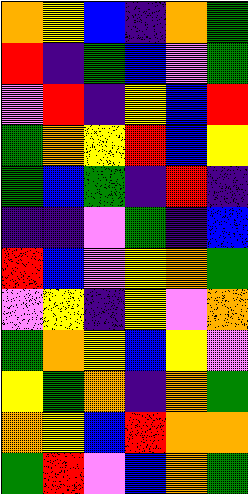[["orange", "yellow", "blue", "indigo", "orange", "green"], ["red", "indigo", "green", "blue", "violet", "green"], ["violet", "red", "indigo", "yellow", "blue", "red"], ["green", "orange", "yellow", "red", "blue", "yellow"], ["green", "blue", "green", "indigo", "red", "indigo"], ["indigo", "indigo", "violet", "green", "indigo", "blue"], ["red", "blue", "violet", "yellow", "orange", "green"], ["violet", "yellow", "indigo", "yellow", "violet", "orange"], ["green", "orange", "yellow", "blue", "yellow", "violet"], ["yellow", "green", "orange", "indigo", "orange", "green"], ["orange", "yellow", "blue", "red", "orange", "orange"], ["green", "red", "violet", "blue", "orange", "green"]]